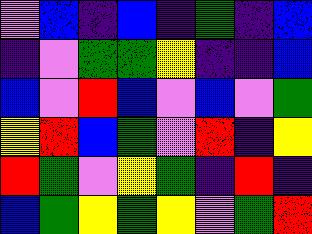[["violet", "blue", "indigo", "blue", "indigo", "green", "indigo", "blue"], ["indigo", "violet", "green", "green", "yellow", "indigo", "indigo", "blue"], ["blue", "violet", "red", "blue", "violet", "blue", "violet", "green"], ["yellow", "red", "blue", "green", "violet", "red", "indigo", "yellow"], ["red", "green", "violet", "yellow", "green", "indigo", "red", "indigo"], ["blue", "green", "yellow", "green", "yellow", "violet", "green", "red"]]